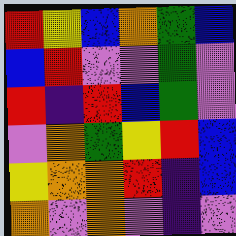[["red", "yellow", "blue", "orange", "green", "blue"], ["blue", "red", "violet", "violet", "green", "violet"], ["red", "indigo", "red", "blue", "green", "violet"], ["violet", "orange", "green", "yellow", "red", "blue"], ["yellow", "orange", "orange", "red", "indigo", "blue"], ["orange", "violet", "orange", "violet", "indigo", "violet"]]